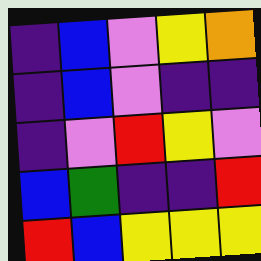[["indigo", "blue", "violet", "yellow", "orange"], ["indigo", "blue", "violet", "indigo", "indigo"], ["indigo", "violet", "red", "yellow", "violet"], ["blue", "green", "indigo", "indigo", "red"], ["red", "blue", "yellow", "yellow", "yellow"]]